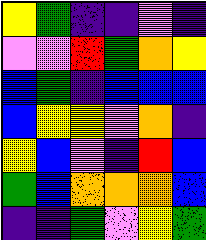[["yellow", "green", "indigo", "indigo", "violet", "indigo"], ["violet", "violet", "red", "green", "orange", "yellow"], ["blue", "green", "indigo", "blue", "blue", "blue"], ["blue", "yellow", "yellow", "violet", "orange", "indigo"], ["yellow", "blue", "violet", "indigo", "red", "blue"], ["green", "blue", "orange", "orange", "orange", "blue"], ["indigo", "indigo", "green", "violet", "yellow", "green"]]